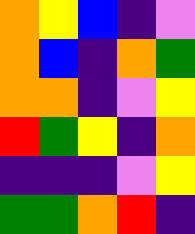[["orange", "yellow", "blue", "indigo", "violet"], ["orange", "blue", "indigo", "orange", "green"], ["orange", "orange", "indigo", "violet", "yellow"], ["red", "green", "yellow", "indigo", "orange"], ["indigo", "indigo", "indigo", "violet", "yellow"], ["green", "green", "orange", "red", "indigo"]]